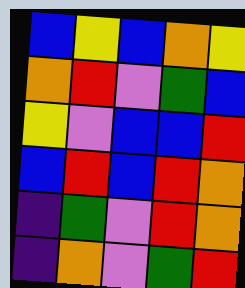[["blue", "yellow", "blue", "orange", "yellow"], ["orange", "red", "violet", "green", "blue"], ["yellow", "violet", "blue", "blue", "red"], ["blue", "red", "blue", "red", "orange"], ["indigo", "green", "violet", "red", "orange"], ["indigo", "orange", "violet", "green", "red"]]